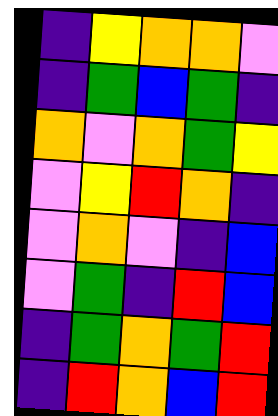[["indigo", "yellow", "orange", "orange", "violet"], ["indigo", "green", "blue", "green", "indigo"], ["orange", "violet", "orange", "green", "yellow"], ["violet", "yellow", "red", "orange", "indigo"], ["violet", "orange", "violet", "indigo", "blue"], ["violet", "green", "indigo", "red", "blue"], ["indigo", "green", "orange", "green", "red"], ["indigo", "red", "orange", "blue", "red"]]